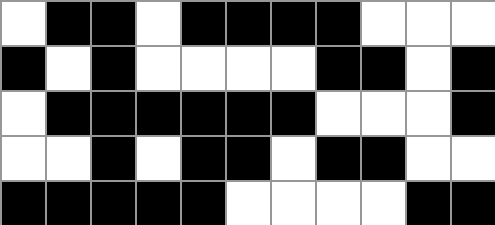[["white", "black", "black", "white", "black", "black", "black", "black", "white", "white", "white"], ["black", "white", "black", "white", "white", "white", "white", "black", "black", "white", "black"], ["white", "black", "black", "black", "black", "black", "black", "white", "white", "white", "black"], ["white", "white", "black", "white", "black", "black", "white", "black", "black", "white", "white"], ["black", "black", "black", "black", "black", "white", "white", "white", "white", "black", "black"]]